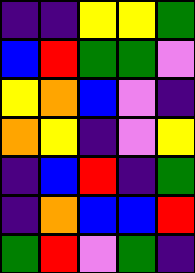[["indigo", "indigo", "yellow", "yellow", "green"], ["blue", "red", "green", "green", "violet"], ["yellow", "orange", "blue", "violet", "indigo"], ["orange", "yellow", "indigo", "violet", "yellow"], ["indigo", "blue", "red", "indigo", "green"], ["indigo", "orange", "blue", "blue", "red"], ["green", "red", "violet", "green", "indigo"]]